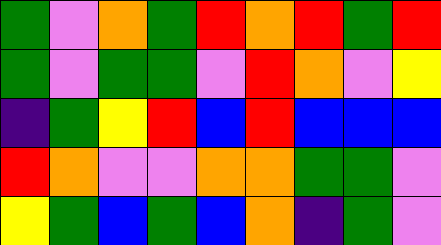[["green", "violet", "orange", "green", "red", "orange", "red", "green", "red"], ["green", "violet", "green", "green", "violet", "red", "orange", "violet", "yellow"], ["indigo", "green", "yellow", "red", "blue", "red", "blue", "blue", "blue"], ["red", "orange", "violet", "violet", "orange", "orange", "green", "green", "violet"], ["yellow", "green", "blue", "green", "blue", "orange", "indigo", "green", "violet"]]